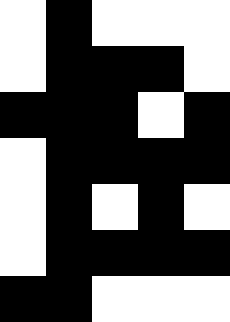[["white", "black", "white", "white", "white"], ["white", "black", "black", "black", "white"], ["black", "black", "black", "white", "black"], ["white", "black", "black", "black", "black"], ["white", "black", "white", "black", "white"], ["white", "black", "black", "black", "black"], ["black", "black", "white", "white", "white"]]